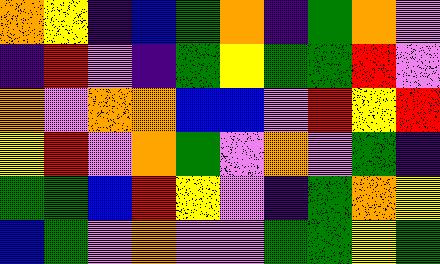[["orange", "yellow", "indigo", "blue", "green", "orange", "indigo", "green", "orange", "violet"], ["indigo", "red", "violet", "indigo", "green", "yellow", "green", "green", "red", "violet"], ["orange", "violet", "orange", "orange", "blue", "blue", "violet", "red", "yellow", "red"], ["yellow", "red", "violet", "orange", "green", "violet", "orange", "violet", "green", "indigo"], ["green", "green", "blue", "red", "yellow", "violet", "indigo", "green", "orange", "yellow"], ["blue", "green", "violet", "orange", "violet", "violet", "green", "green", "yellow", "green"]]